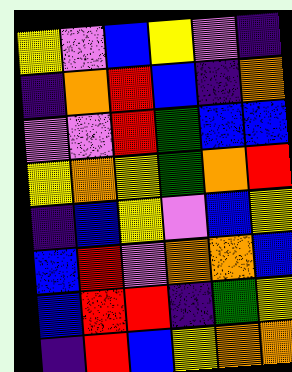[["yellow", "violet", "blue", "yellow", "violet", "indigo"], ["indigo", "orange", "red", "blue", "indigo", "orange"], ["violet", "violet", "red", "green", "blue", "blue"], ["yellow", "orange", "yellow", "green", "orange", "red"], ["indigo", "blue", "yellow", "violet", "blue", "yellow"], ["blue", "red", "violet", "orange", "orange", "blue"], ["blue", "red", "red", "indigo", "green", "yellow"], ["indigo", "red", "blue", "yellow", "orange", "orange"]]